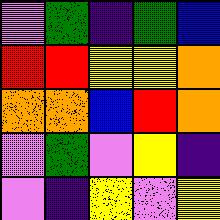[["violet", "green", "indigo", "green", "blue"], ["red", "red", "yellow", "yellow", "orange"], ["orange", "orange", "blue", "red", "orange"], ["violet", "green", "violet", "yellow", "indigo"], ["violet", "indigo", "yellow", "violet", "yellow"]]